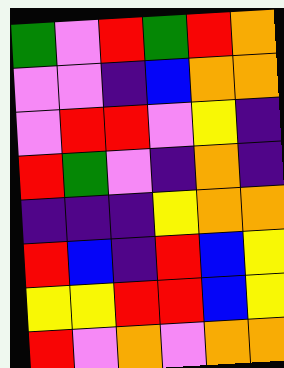[["green", "violet", "red", "green", "red", "orange"], ["violet", "violet", "indigo", "blue", "orange", "orange"], ["violet", "red", "red", "violet", "yellow", "indigo"], ["red", "green", "violet", "indigo", "orange", "indigo"], ["indigo", "indigo", "indigo", "yellow", "orange", "orange"], ["red", "blue", "indigo", "red", "blue", "yellow"], ["yellow", "yellow", "red", "red", "blue", "yellow"], ["red", "violet", "orange", "violet", "orange", "orange"]]